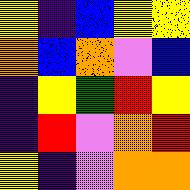[["yellow", "indigo", "blue", "yellow", "yellow"], ["orange", "blue", "orange", "violet", "blue"], ["indigo", "yellow", "green", "red", "yellow"], ["indigo", "red", "violet", "orange", "red"], ["yellow", "indigo", "violet", "orange", "orange"]]